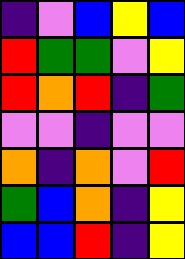[["indigo", "violet", "blue", "yellow", "blue"], ["red", "green", "green", "violet", "yellow"], ["red", "orange", "red", "indigo", "green"], ["violet", "violet", "indigo", "violet", "violet"], ["orange", "indigo", "orange", "violet", "red"], ["green", "blue", "orange", "indigo", "yellow"], ["blue", "blue", "red", "indigo", "yellow"]]